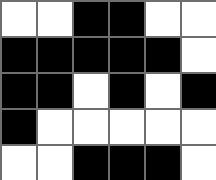[["white", "white", "black", "black", "white", "white"], ["black", "black", "black", "black", "black", "white"], ["black", "black", "white", "black", "white", "black"], ["black", "white", "white", "white", "white", "white"], ["white", "white", "black", "black", "black", "white"]]